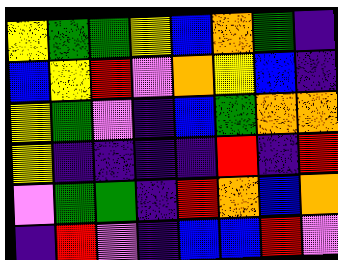[["yellow", "green", "green", "yellow", "blue", "orange", "green", "indigo"], ["blue", "yellow", "red", "violet", "orange", "yellow", "blue", "indigo"], ["yellow", "green", "violet", "indigo", "blue", "green", "orange", "orange"], ["yellow", "indigo", "indigo", "indigo", "indigo", "red", "indigo", "red"], ["violet", "green", "green", "indigo", "red", "orange", "blue", "orange"], ["indigo", "red", "violet", "indigo", "blue", "blue", "red", "violet"]]